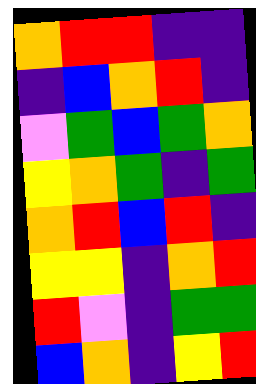[["orange", "red", "red", "indigo", "indigo"], ["indigo", "blue", "orange", "red", "indigo"], ["violet", "green", "blue", "green", "orange"], ["yellow", "orange", "green", "indigo", "green"], ["orange", "red", "blue", "red", "indigo"], ["yellow", "yellow", "indigo", "orange", "red"], ["red", "violet", "indigo", "green", "green"], ["blue", "orange", "indigo", "yellow", "red"]]